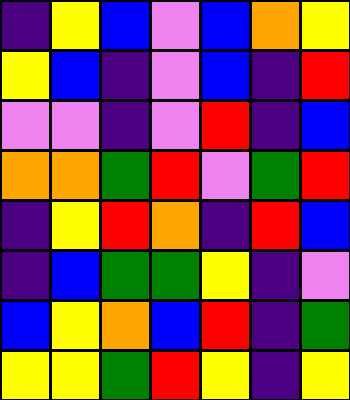[["indigo", "yellow", "blue", "violet", "blue", "orange", "yellow"], ["yellow", "blue", "indigo", "violet", "blue", "indigo", "red"], ["violet", "violet", "indigo", "violet", "red", "indigo", "blue"], ["orange", "orange", "green", "red", "violet", "green", "red"], ["indigo", "yellow", "red", "orange", "indigo", "red", "blue"], ["indigo", "blue", "green", "green", "yellow", "indigo", "violet"], ["blue", "yellow", "orange", "blue", "red", "indigo", "green"], ["yellow", "yellow", "green", "red", "yellow", "indigo", "yellow"]]